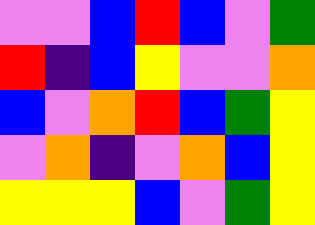[["violet", "violet", "blue", "red", "blue", "violet", "green"], ["red", "indigo", "blue", "yellow", "violet", "violet", "orange"], ["blue", "violet", "orange", "red", "blue", "green", "yellow"], ["violet", "orange", "indigo", "violet", "orange", "blue", "yellow"], ["yellow", "yellow", "yellow", "blue", "violet", "green", "yellow"]]